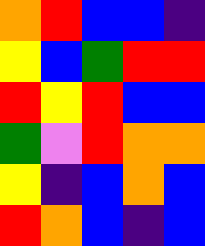[["orange", "red", "blue", "blue", "indigo"], ["yellow", "blue", "green", "red", "red"], ["red", "yellow", "red", "blue", "blue"], ["green", "violet", "red", "orange", "orange"], ["yellow", "indigo", "blue", "orange", "blue"], ["red", "orange", "blue", "indigo", "blue"]]